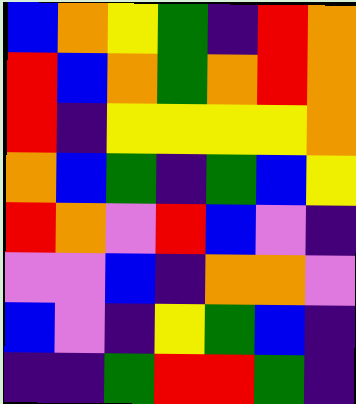[["blue", "orange", "yellow", "green", "indigo", "red", "orange"], ["red", "blue", "orange", "green", "orange", "red", "orange"], ["red", "indigo", "yellow", "yellow", "yellow", "yellow", "orange"], ["orange", "blue", "green", "indigo", "green", "blue", "yellow"], ["red", "orange", "violet", "red", "blue", "violet", "indigo"], ["violet", "violet", "blue", "indigo", "orange", "orange", "violet"], ["blue", "violet", "indigo", "yellow", "green", "blue", "indigo"], ["indigo", "indigo", "green", "red", "red", "green", "indigo"]]